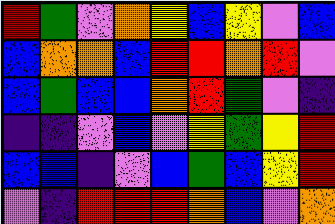[["red", "green", "violet", "orange", "yellow", "blue", "yellow", "violet", "blue"], ["blue", "orange", "orange", "blue", "red", "red", "orange", "red", "violet"], ["blue", "green", "blue", "blue", "orange", "red", "green", "violet", "indigo"], ["indigo", "indigo", "violet", "blue", "violet", "yellow", "green", "yellow", "red"], ["blue", "blue", "indigo", "violet", "blue", "green", "blue", "yellow", "red"], ["violet", "indigo", "red", "red", "red", "orange", "blue", "violet", "orange"]]